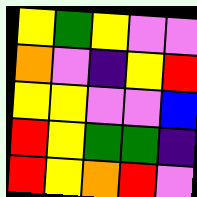[["yellow", "green", "yellow", "violet", "violet"], ["orange", "violet", "indigo", "yellow", "red"], ["yellow", "yellow", "violet", "violet", "blue"], ["red", "yellow", "green", "green", "indigo"], ["red", "yellow", "orange", "red", "violet"]]